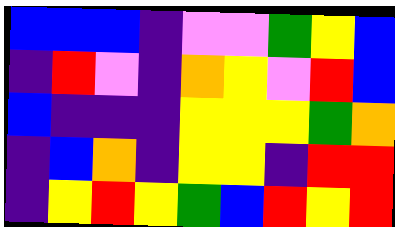[["blue", "blue", "blue", "indigo", "violet", "violet", "green", "yellow", "blue"], ["indigo", "red", "violet", "indigo", "orange", "yellow", "violet", "red", "blue"], ["blue", "indigo", "indigo", "indigo", "yellow", "yellow", "yellow", "green", "orange"], ["indigo", "blue", "orange", "indigo", "yellow", "yellow", "indigo", "red", "red"], ["indigo", "yellow", "red", "yellow", "green", "blue", "red", "yellow", "red"]]